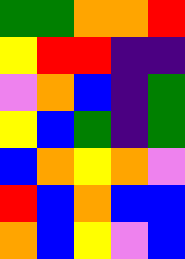[["green", "green", "orange", "orange", "red"], ["yellow", "red", "red", "indigo", "indigo"], ["violet", "orange", "blue", "indigo", "green"], ["yellow", "blue", "green", "indigo", "green"], ["blue", "orange", "yellow", "orange", "violet"], ["red", "blue", "orange", "blue", "blue"], ["orange", "blue", "yellow", "violet", "blue"]]